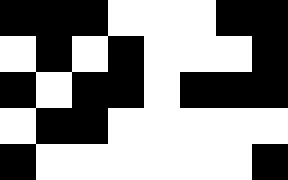[["black", "black", "black", "white", "white", "white", "black", "black"], ["white", "black", "white", "black", "white", "white", "white", "black"], ["black", "white", "black", "black", "white", "black", "black", "black"], ["white", "black", "black", "white", "white", "white", "white", "white"], ["black", "white", "white", "white", "white", "white", "white", "black"]]